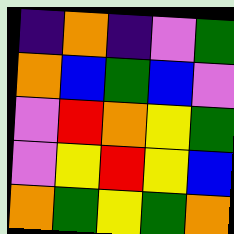[["indigo", "orange", "indigo", "violet", "green"], ["orange", "blue", "green", "blue", "violet"], ["violet", "red", "orange", "yellow", "green"], ["violet", "yellow", "red", "yellow", "blue"], ["orange", "green", "yellow", "green", "orange"]]